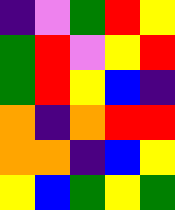[["indigo", "violet", "green", "red", "yellow"], ["green", "red", "violet", "yellow", "red"], ["green", "red", "yellow", "blue", "indigo"], ["orange", "indigo", "orange", "red", "red"], ["orange", "orange", "indigo", "blue", "yellow"], ["yellow", "blue", "green", "yellow", "green"]]